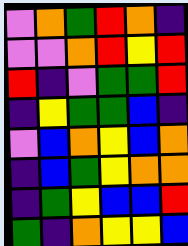[["violet", "orange", "green", "red", "orange", "indigo"], ["violet", "violet", "orange", "red", "yellow", "red"], ["red", "indigo", "violet", "green", "green", "red"], ["indigo", "yellow", "green", "green", "blue", "indigo"], ["violet", "blue", "orange", "yellow", "blue", "orange"], ["indigo", "blue", "green", "yellow", "orange", "orange"], ["indigo", "green", "yellow", "blue", "blue", "red"], ["green", "indigo", "orange", "yellow", "yellow", "blue"]]